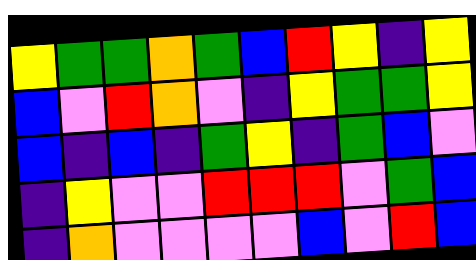[["yellow", "green", "green", "orange", "green", "blue", "red", "yellow", "indigo", "yellow"], ["blue", "violet", "red", "orange", "violet", "indigo", "yellow", "green", "green", "yellow"], ["blue", "indigo", "blue", "indigo", "green", "yellow", "indigo", "green", "blue", "violet"], ["indigo", "yellow", "violet", "violet", "red", "red", "red", "violet", "green", "blue"], ["indigo", "orange", "violet", "violet", "violet", "violet", "blue", "violet", "red", "blue"]]